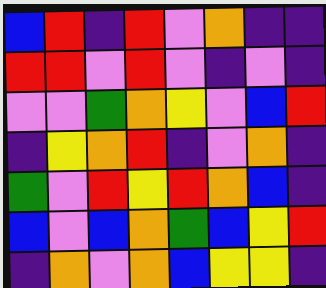[["blue", "red", "indigo", "red", "violet", "orange", "indigo", "indigo"], ["red", "red", "violet", "red", "violet", "indigo", "violet", "indigo"], ["violet", "violet", "green", "orange", "yellow", "violet", "blue", "red"], ["indigo", "yellow", "orange", "red", "indigo", "violet", "orange", "indigo"], ["green", "violet", "red", "yellow", "red", "orange", "blue", "indigo"], ["blue", "violet", "blue", "orange", "green", "blue", "yellow", "red"], ["indigo", "orange", "violet", "orange", "blue", "yellow", "yellow", "indigo"]]